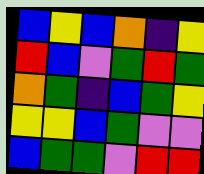[["blue", "yellow", "blue", "orange", "indigo", "yellow"], ["red", "blue", "violet", "green", "red", "green"], ["orange", "green", "indigo", "blue", "green", "yellow"], ["yellow", "yellow", "blue", "green", "violet", "violet"], ["blue", "green", "green", "violet", "red", "red"]]